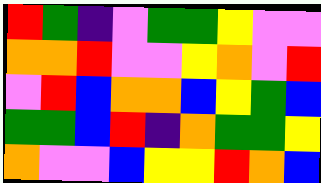[["red", "green", "indigo", "violet", "green", "green", "yellow", "violet", "violet"], ["orange", "orange", "red", "violet", "violet", "yellow", "orange", "violet", "red"], ["violet", "red", "blue", "orange", "orange", "blue", "yellow", "green", "blue"], ["green", "green", "blue", "red", "indigo", "orange", "green", "green", "yellow"], ["orange", "violet", "violet", "blue", "yellow", "yellow", "red", "orange", "blue"]]